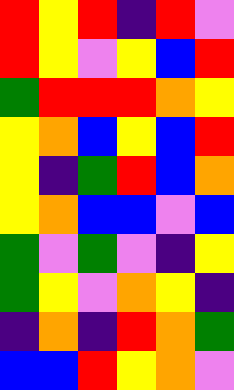[["red", "yellow", "red", "indigo", "red", "violet"], ["red", "yellow", "violet", "yellow", "blue", "red"], ["green", "red", "red", "red", "orange", "yellow"], ["yellow", "orange", "blue", "yellow", "blue", "red"], ["yellow", "indigo", "green", "red", "blue", "orange"], ["yellow", "orange", "blue", "blue", "violet", "blue"], ["green", "violet", "green", "violet", "indigo", "yellow"], ["green", "yellow", "violet", "orange", "yellow", "indigo"], ["indigo", "orange", "indigo", "red", "orange", "green"], ["blue", "blue", "red", "yellow", "orange", "violet"]]